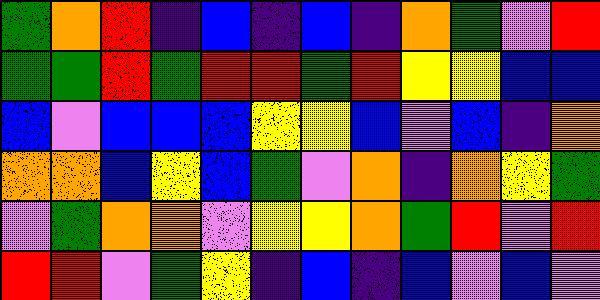[["green", "orange", "red", "indigo", "blue", "indigo", "blue", "indigo", "orange", "green", "violet", "red"], ["green", "green", "red", "green", "red", "red", "green", "red", "yellow", "yellow", "blue", "blue"], ["blue", "violet", "blue", "blue", "blue", "yellow", "yellow", "blue", "violet", "blue", "indigo", "orange"], ["orange", "orange", "blue", "yellow", "blue", "green", "violet", "orange", "indigo", "orange", "yellow", "green"], ["violet", "green", "orange", "orange", "violet", "yellow", "yellow", "orange", "green", "red", "violet", "red"], ["red", "red", "violet", "green", "yellow", "indigo", "blue", "indigo", "blue", "violet", "blue", "violet"]]